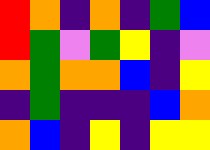[["red", "orange", "indigo", "orange", "indigo", "green", "blue"], ["red", "green", "violet", "green", "yellow", "indigo", "violet"], ["orange", "green", "orange", "orange", "blue", "indigo", "yellow"], ["indigo", "green", "indigo", "indigo", "indigo", "blue", "orange"], ["orange", "blue", "indigo", "yellow", "indigo", "yellow", "yellow"]]